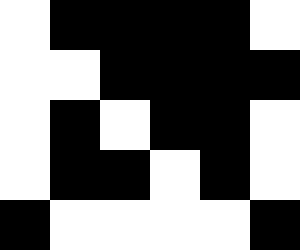[["white", "black", "black", "black", "black", "white"], ["white", "white", "black", "black", "black", "black"], ["white", "black", "white", "black", "black", "white"], ["white", "black", "black", "white", "black", "white"], ["black", "white", "white", "white", "white", "black"]]